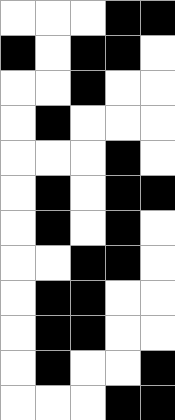[["white", "white", "white", "black", "black"], ["black", "white", "black", "black", "white"], ["white", "white", "black", "white", "white"], ["white", "black", "white", "white", "white"], ["white", "white", "white", "black", "white"], ["white", "black", "white", "black", "black"], ["white", "black", "white", "black", "white"], ["white", "white", "black", "black", "white"], ["white", "black", "black", "white", "white"], ["white", "black", "black", "white", "white"], ["white", "black", "white", "white", "black"], ["white", "white", "white", "black", "black"]]